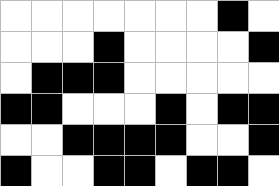[["white", "white", "white", "white", "white", "white", "white", "black", "white"], ["white", "white", "white", "black", "white", "white", "white", "white", "black"], ["white", "black", "black", "black", "white", "white", "white", "white", "white"], ["black", "black", "white", "white", "white", "black", "white", "black", "black"], ["white", "white", "black", "black", "black", "black", "white", "white", "black"], ["black", "white", "white", "black", "black", "white", "black", "black", "white"]]